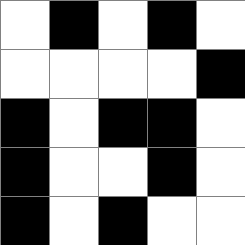[["white", "black", "white", "black", "white"], ["white", "white", "white", "white", "black"], ["black", "white", "black", "black", "white"], ["black", "white", "white", "black", "white"], ["black", "white", "black", "white", "white"]]